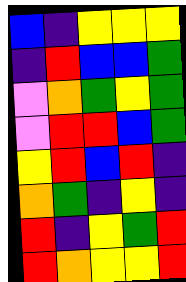[["blue", "indigo", "yellow", "yellow", "yellow"], ["indigo", "red", "blue", "blue", "green"], ["violet", "orange", "green", "yellow", "green"], ["violet", "red", "red", "blue", "green"], ["yellow", "red", "blue", "red", "indigo"], ["orange", "green", "indigo", "yellow", "indigo"], ["red", "indigo", "yellow", "green", "red"], ["red", "orange", "yellow", "yellow", "red"]]